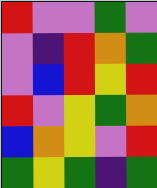[["red", "violet", "violet", "green", "violet"], ["violet", "indigo", "red", "orange", "green"], ["violet", "blue", "red", "yellow", "red"], ["red", "violet", "yellow", "green", "orange"], ["blue", "orange", "yellow", "violet", "red"], ["green", "yellow", "green", "indigo", "green"]]